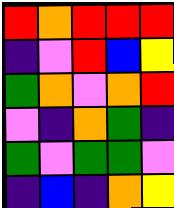[["red", "orange", "red", "red", "red"], ["indigo", "violet", "red", "blue", "yellow"], ["green", "orange", "violet", "orange", "red"], ["violet", "indigo", "orange", "green", "indigo"], ["green", "violet", "green", "green", "violet"], ["indigo", "blue", "indigo", "orange", "yellow"]]